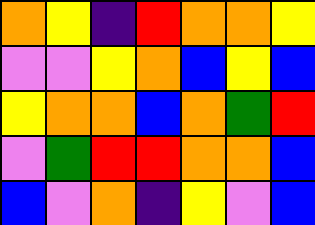[["orange", "yellow", "indigo", "red", "orange", "orange", "yellow"], ["violet", "violet", "yellow", "orange", "blue", "yellow", "blue"], ["yellow", "orange", "orange", "blue", "orange", "green", "red"], ["violet", "green", "red", "red", "orange", "orange", "blue"], ["blue", "violet", "orange", "indigo", "yellow", "violet", "blue"]]